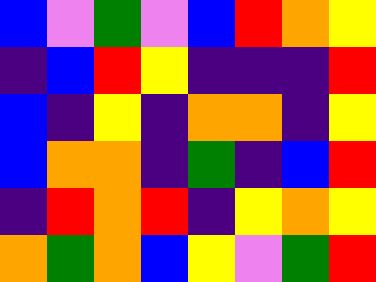[["blue", "violet", "green", "violet", "blue", "red", "orange", "yellow"], ["indigo", "blue", "red", "yellow", "indigo", "indigo", "indigo", "red"], ["blue", "indigo", "yellow", "indigo", "orange", "orange", "indigo", "yellow"], ["blue", "orange", "orange", "indigo", "green", "indigo", "blue", "red"], ["indigo", "red", "orange", "red", "indigo", "yellow", "orange", "yellow"], ["orange", "green", "orange", "blue", "yellow", "violet", "green", "red"]]